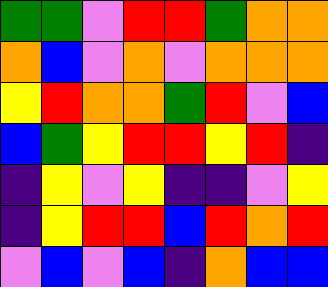[["green", "green", "violet", "red", "red", "green", "orange", "orange"], ["orange", "blue", "violet", "orange", "violet", "orange", "orange", "orange"], ["yellow", "red", "orange", "orange", "green", "red", "violet", "blue"], ["blue", "green", "yellow", "red", "red", "yellow", "red", "indigo"], ["indigo", "yellow", "violet", "yellow", "indigo", "indigo", "violet", "yellow"], ["indigo", "yellow", "red", "red", "blue", "red", "orange", "red"], ["violet", "blue", "violet", "blue", "indigo", "orange", "blue", "blue"]]